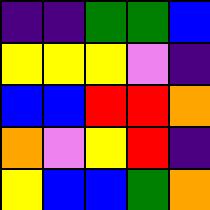[["indigo", "indigo", "green", "green", "blue"], ["yellow", "yellow", "yellow", "violet", "indigo"], ["blue", "blue", "red", "red", "orange"], ["orange", "violet", "yellow", "red", "indigo"], ["yellow", "blue", "blue", "green", "orange"]]